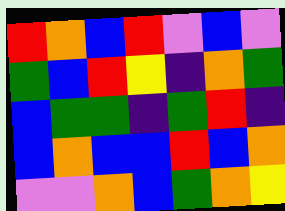[["red", "orange", "blue", "red", "violet", "blue", "violet"], ["green", "blue", "red", "yellow", "indigo", "orange", "green"], ["blue", "green", "green", "indigo", "green", "red", "indigo"], ["blue", "orange", "blue", "blue", "red", "blue", "orange"], ["violet", "violet", "orange", "blue", "green", "orange", "yellow"]]